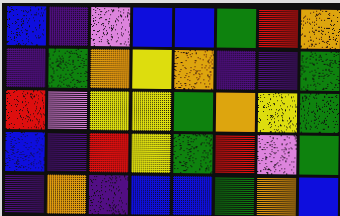[["blue", "indigo", "violet", "blue", "blue", "green", "red", "orange"], ["indigo", "green", "orange", "yellow", "orange", "indigo", "indigo", "green"], ["red", "violet", "yellow", "yellow", "green", "orange", "yellow", "green"], ["blue", "indigo", "red", "yellow", "green", "red", "violet", "green"], ["indigo", "orange", "indigo", "blue", "blue", "green", "orange", "blue"]]